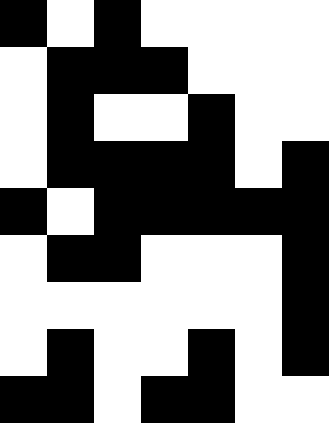[["black", "white", "black", "white", "white", "white", "white"], ["white", "black", "black", "black", "white", "white", "white"], ["white", "black", "white", "white", "black", "white", "white"], ["white", "black", "black", "black", "black", "white", "black"], ["black", "white", "black", "black", "black", "black", "black"], ["white", "black", "black", "white", "white", "white", "black"], ["white", "white", "white", "white", "white", "white", "black"], ["white", "black", "white", "white", "black", "white", "black"], ["black", "black", "white", "black", "black", "white", "white"]]